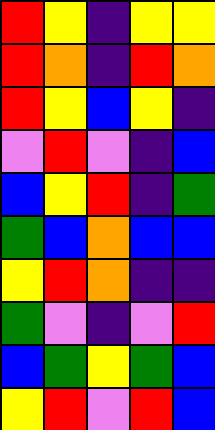[["red", "yellow", "indigo", "yellow", "yellow"], ["red", "orange", "indigo", "red", "orange"], ["red", "yellow", "blue", "yellow", "indigo"], ["violet", "red", "violet", "indigo", "blue"], ["blue", "yellow", "red", "indigo", "green"], ["green", "blue", "orange", "blue", "blue"], ["yellow", "red", "orange", "indigo", "indigo"], ["green", "violet", "indigo", "violet", "red"], ["blue", "green", "yellow", "green", "blue"], ["yellow", "red", "violet", "red", "blue"]]